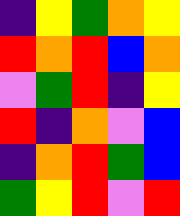[["indigo", "yellow", "green", "orange", "yellow"], ["red", "orange", "red", "blue", "orange"], ["violet", "green", "red", "indigo", "yellow"], ["red", "indigo", "orange", "violet", "blue"], ["indigo", "orange", "red", "green", "blue"], ["green", "yellow", "red", "violet", "red"]]